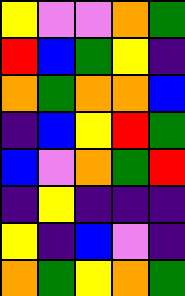[["yellow", "violet", "violet", "orange", "green"], ["red", "blue", "green", "yellow", "indigo"], ["orange", "green", "orange", "orange", "blue"], ["indigo", "blue", "yellow", "red", "green"], ["blue", "violet", "orange", "green", "red"], ["indigo", "yellow", "indigo", "indigo", "indigo"], ["yellow", "indigo", "blue", "violet", "indigo"], ["orange", "green", "yellow", "orange", "green"]]